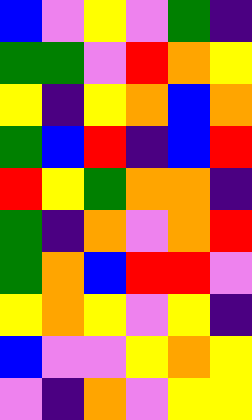[["blue", "violet", "yellow", "violet", "green", "indigo"], ["green", "green", "violet", "red", "orange", "yellow"], ["yellow", "indigo", "yellow", "orange", "blue", "orange"], ["green", "blue", "red", "indigo", "blue", "red"], ["red", "yellow", "green", "orange", "orange", "indigo"], ["green", "indigo", "orange", "violet", "orange", "red"], ["green", "orange", "blue", "red", "red", "violet"], ["yellow", "orange", "yellow", "violet", "yellow", "indigo"], ["blue", "violet", "violet", "yellow", "orange", "yellow"], ["violet", "indigo", "orange", "violet", "yellow", "yellow"]]